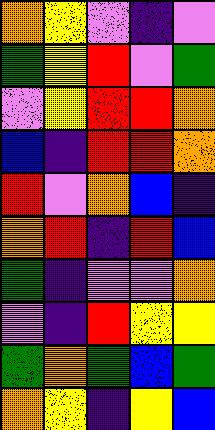[["orange", "yellow", "violet", "indigo", "violet"], ["green", "yellow", "red", "violet", "green"], ["violet", "yellow", "red", "red", "orange"], ["blue", "indigo", "red", "red", "orange"], ["red", "violet", "orange", "blue", "indigo"], ["orange", "red", "indigo", "red", "blue"], ["green", "indigo", "violet", "violet", "orange"], ["violet", "indigo", "red", "yellow", "yellow"], ["green", "orange", "green", "blue", "green"], ["orange", "yellow", "indigo", "yellow", "blue"]]